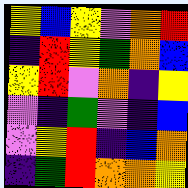[["yellow", "blue", "yellow", "violet", "orange", "red"], ["indigo", "red", "yellow", "green", "orange", "blue"], ["yellow", "red", "violet", "orange", "indigo", "yellow"], ["violet", "indigo", "green", "violet", "indigo", "blue"], ["violet", "yellow", "red", "indigo", "blue", "orange"], ["indigo", "green", "red", "orange", "orange", "yellow"]]